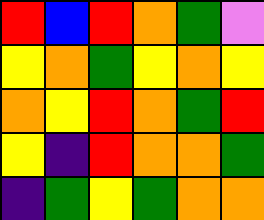[["red", "blue", "red", "orange", "green", "violet"], ["yellow", "orange", "green", "yellow", "orange", "yellow"], ["orange", "yellow", "red", "orange", "green", "red"], ["yellow", "indigo", "red", "orange", "orange", "green"], ["indigo", "green", "yellow", "green", "orange", "orange"]]